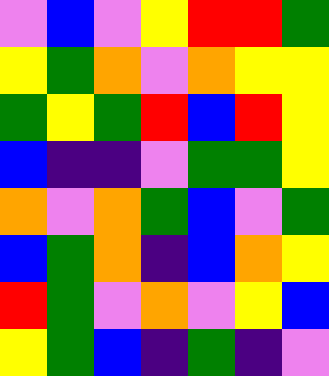[["violet", "blue", "violet", "yellow", "red", "red", "green"], ["yellow", "green", "orange", "violet", "orange", "yellow", "yellow"], ["green", "yellow", "green", "red", "blue", "red", "yellow"], ["blue", "indigo", "indigo", "violet", "green", "green", "yellow"], ["orange", "violet", "orange", "green", "blue", "violet", "green"], ["blue", "green", "orange", "indigo", "blue", "orange", "yellow"], ["red", "green", "violet", "orange", "violet", "yellow", "blue"], ["yellow", "green", "blue", "indigo", "green", "indigo", "violet"]]